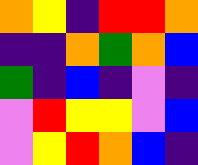[["orange", "yellow", "indigo", "red", "red", "orange"], ["indigo", "indigo", "orange", "green", "orange", "blue"], ["green", "indigo", "blue", "indigo", "violet", "indigo"], ["violet", "red", "yellow", "yellow", "violet", "blue"], ["violet", "yellow", "red", "orange", "blue", "indigo"]]